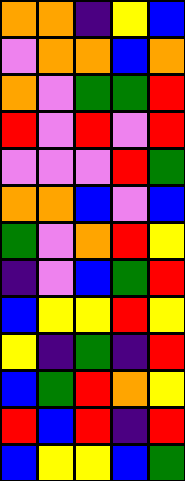[["orange", "orange", "indigo", "yellow", "blue"], ["violet", "orange", "orange", "blue", "orange"], ["orange", "violet", "green", "green", "red"], ["red", "violet", "red", "violet", "red"], ["violet", "violet", "violet", "red", "green"], ["orange", "orange", "blue", "violet", "blue"], ["green", "violet", "orange", "red", "yellow"], ["indigo", "violet", "blue", "green", "red"], ["blue", "yellow", "yellow", "red", "yellow"], ["yellow", "indigo", "green", "indigo", "red"], ["blue", "green", "red", "orange", "yellow"], ["red", "blue", "red", "indigo", "red"], ["blue", "yellow", "yellow", "blue", "green"]]